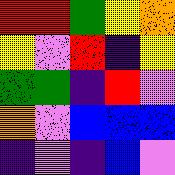[["red", "red", "green", "yellow", "orange"], ["yellow", "violet", "red", "indigo", "yellow"], ["green", "green", "indigo", "red", "violet"], ["orange", "violet", "blue", "blue", "blue"], ["indigo", "violet", "indigo", "blue", "violet"]]